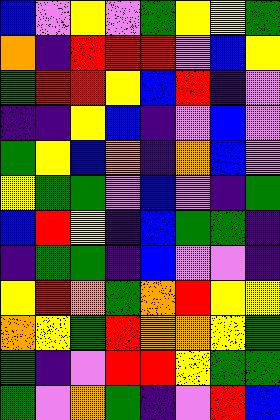[["blue", "violet", "yellow", "violet", "green", "yellow", "yellow", "green"], ["orange", "indigo", "red", "red", "red", "violet", "blue", "yellow"], ["green", "red", "red", "yellow", "blue", "red", "indigo", "violet"], ["indigo", "indigo", "yellow", "blue", "indigo", "violet", "blue", "violet"], ["green", "yellow", "blue", "orange", "indigo", "orange", "blue", "violet"], ["yellow", "green", "green", "violet", "blue", "violet", "indigo", "green"], ["blue", "red", "yellow", "indigo", "blue", "green", "green", "indigo"], ["indigo", "green", "green", "indigo", "blue", "violet", "violet", "indigo"], ["yellow", "red", "orange", "green", "orange", "red", "yellow", "yellow"], ["orange", "yellow", "green", "red", "orange", "orange", "yellow", "green"], ["green", "indigo", "violet", "red", "red", "yellow", "green", "green"], ["green", "violet", "orange", "green", "indigo", "violet", "red", "blue"]]